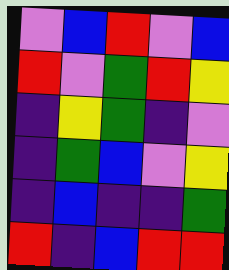[["violet", "blue", "red", "violet", "blue"], ["red", "violet", "green", "red", "yellow"], ["indigo", "yellow", "green", "indigo", "violet"], ["indigo", "green", "blue", "violet", "yellow"], ["indigo", "blue", "indigo", "indigo", "green"], ["red", "indigo", "blue", "red", "red"]]